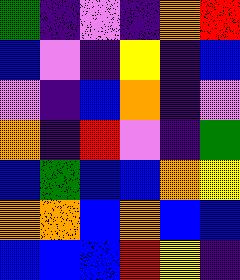[["green", "indigo", "violet", "indigo", "orange", "red"], ["blue", "violet", "indigo", "yellow", "indigo", "blue"], ["violet", "indigo", "blue", "orange", "indigo", "violet"], ["orange", "indigo", "red", "violet", "indigo", "green"], ["blue", "green", "blue", "blue", "orange", "yellow"], ["orange", "orange", "blue", "orange", "blue", "blue"], ["blue", "blue", "blue", "red", "yellow", "indigo"]]